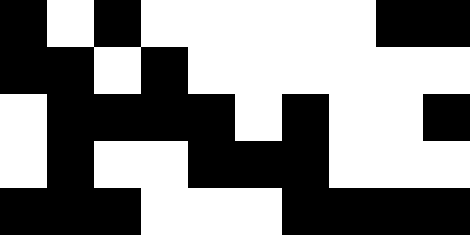[["black", "white", "black", "white", "white", "white", "white", "white", "black", "black"], ["black", "black", "white", "black", "white", "white", "white", "white", "white", "white"], ["white", "black", "black", "black", "black", "white", "black", "white", "white", "black"], ["white", "black", "white", "white", "black", "black", "black", "white", "white", "white"], ["black", "black", "black", "white", "white", "white", "black", "black", "black", "black"]]